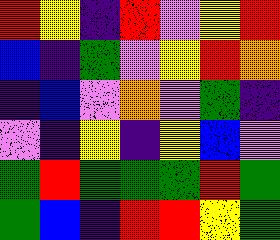[["red", "yellow", "indigo", "red", "violet", "yellow", "red"], ["blue", "indigo", "green", "violet", "yellow", "red", "orange"], ["indigo", "blue", "violet", "orange", "violet", "green", "indigo"], ["violet", "indigo", "yellow", "indigo", "yellow", "blue", "violet"], ["green", "red", "green", "green", "green", "red", "green"], ["green", "blue", "indigo", "red", "red", "yellow", "green"]]